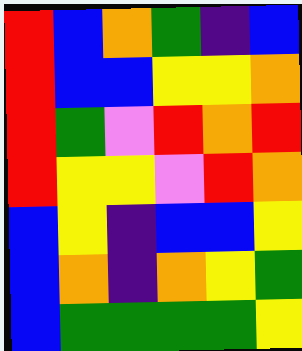[["red", "blue", "orange", "green", "indigo", "blue"], ["red", "blue", "blue", "yellow", "yellow", "orange"], ["red", "green", "violet", "red", "orange", "red"], ["red", "yellow", "yellow", "violet", "red", "orange"], ["blue", "yellow", "indigo", "blue", "blue", "yellow"], ["blue", "orange", "indigo", "orange", "yellow", "green"], ["blue", "green", "green", "green", "green", "yellow"]]